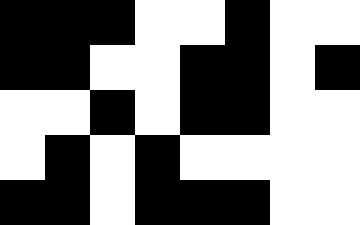[["black", "black", "black", "white", "white", "black", "white", "white"], ["black", "black", "white", "white", "black", "black", "white", "black"], ["white", "white", "black", "white", "black", "black", "white", "white"], ["white", "black", "white", "black", "white", "white", "white", "white"], ["black", "black", "white", "black", "black", "black", "white", "white"]]